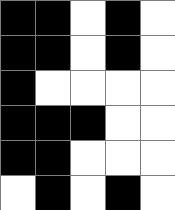[["black", "black", "white", "black", "white"], ["black", "black", "white", "black", "white"], ["black", "white", "white", "white", "white"], ["black", "black", "black", "white", "white"], ["black", "black", "white", "white", "white"], ["white", "black", "white", "black", "white"]]